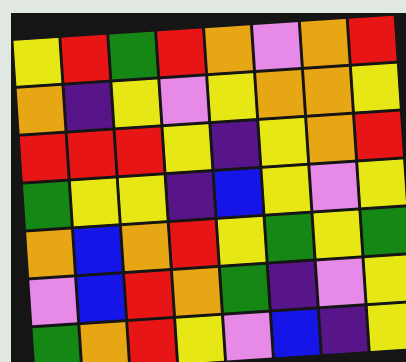[["yellow", "red", "green", "red", "orange", "violet", "orange", "red"], ["orange", "indigo", "yellow", "violet", "yellow", "orange", "orange", "yellow"], ["red", "red", "red", "yellow", "indigo", "yellow", "orange", "red"], ["green", "yellow", "yellow", "indigo", "blue", "yellow", "violet", "yellow"], ["orange", "blue", "orange", "red", "yellow", "green", "yellow", "green"], ["violet", "blue", "red", "orange", "green", "indigo", "violet", "yellow"], ["green", "orange", "red", "yellow", "violet", "blue", "indigo", "yellow"]]